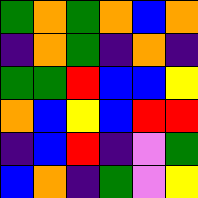[["green", "orange", "green", "orange", "blue", "orange"], ["indigo", "orange", "green", "indigo", "orange", "indigo"], ["green", "green", "red", "blue", "blue", "yellow"], ["orange", "blue", "yellow", "blue", "red", "red"], ["indigo", "blue", "red", "indigo", "violet", "green"], ["blue", "orange", "indigo", "green", "violet", "yellow"]]